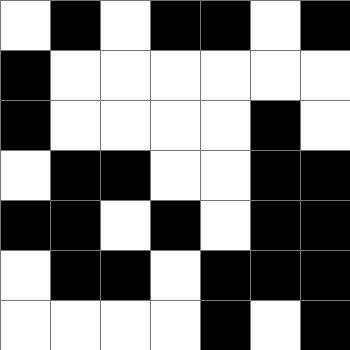[["white", "black", "white", "black", "black", "white", "black"], ["black", "white", "white", "white", "white", "white", "white"], ["black", "white", "white", "white", "white", "black", "white"], ["white", "black", "black", "white", "white", "black", "black"], ["black", "black", "white", "black", "white", "black", "black"], ["white", "black", "black", "white", "black", "black", "black"], ["white", "white", "white", "white", "black", "white", "black"]]